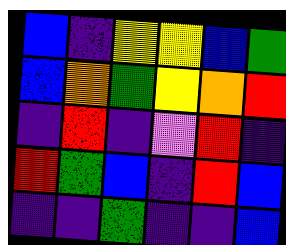[["blue", "indigo", "yellow", "yellow", "blue", "green"], ["blue", "orange", "green", "yellow", "orange", "red"], ["indigo", "red", "indigo", "violet", "red", "indigo"], ["red", "green", "blue", "indigo", "red", "blue"], ["indigo", "indigo", "green", "indigo", "indigo", "blue"]]